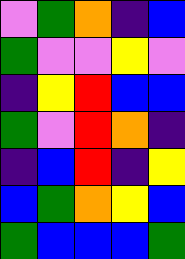[["violet", "green", "orange", "indigo", "blue"], ["green", "violet", "violet", "yellow", "violet"], ["indigo", "yellow", "red", "blue", "blue"], ["green", "violet", "red", "orange", "indigo"], ["indigo", "blue", "red", "indigo", "yellow"], ["blue", "green", "orange", "yellow", "blue"], ["green", "blue", "blue", "blue", "green"]]